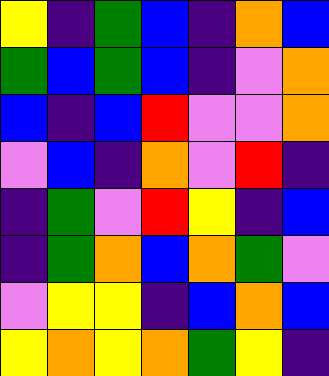[["yellow", "indigo", "green", "blue", "indigo", "orange", "blue"], ["green", "blue", "green", "blue", "indigo", "violet", "orange"], ["blue", "indigo", "blue", "red", "violet", "violet", "orange"], ["violet", "blue", "indigo", "orange", "violet", "red", "indigo"], ["indigo", "green", "violet", "red", "yellow", "indigo", "blue"], ["indigo", "green", "orange", "blue", "orange", "green", "violet"], ["violet", "yellow", "yellow", "indigo", "blue", "orange", "blue"], ["yellow", "orange", "yellow", "orange", "green", "yellow", "indigo"]]